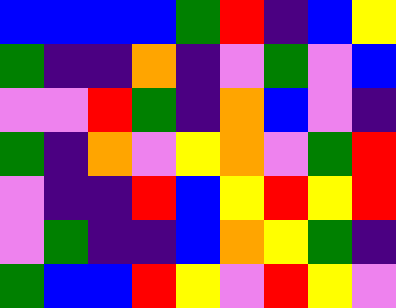[["blue", "blue", "blue", "blue", "green", "red", "indigo", "blue", "yellow"], ["green", "indigo", "indigo", "orange", "indigo", "violet", "green", "violet", "blue"], ["violet", "violet", "red", "green", "indigo", "orange", "blue", "violet", "indigo"], ["green", "indigo", "orange", "violet", "yellow", "orange", "violet", "green", "red"], ["violet", "indigo", "indigo", "red", "blue", "yellow", "red", "yellow", "red"], ["violet", "green", "indigo", "indigo", "blue", "orange", "yellow", "green", "indigo"], ["green", "blue", "blue", "red", "yellow", "violet", "red", "yellow", "violet"]]